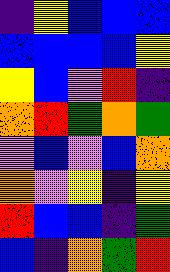[["indigo", "yellow", "blue", "blue", "blue"], ["blue", "blue", "blue", "blue", "yellow"], ["yellow", "blue", "violet", "red", "indigo"], ["orange", "red", "green", "orange", "green"], ["violet", "blue", "violet", "blue", "orange"], ["orange", "violet", "yellow", "indigo", "yellow"], ["red", "blue", "blue", "indigo", "green"], ["blue", "indigo", "orange", "green", "red"]]